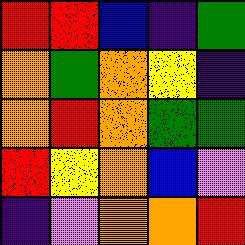[["red", "red", "blue", "indigo", "green"], ["orange", "green", "orange", "yellow", "indigo"], ["orange", "red", "orange", "green", "green"], ["red", "yellow", "orange", "blue", "violet"], ["indigo", "violet", "orange", "orange", "red"]]